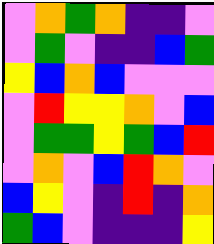[["violet", "orange", "green", "orange", "indigo", "indigo", "violet"], ["violet", "green", "violet", "indigo", "indigo", "blue", "green"], ["yellow", "blue", "orange", "blue", "violet", "violet", "violet"], ["violet", "red", "yellow", "yellow", "orange", "violet", "blue"], ["violet", "green", "green", "yellow", "green", "blue", "red"], ["violet", "orange", "violet", "blue", "red", "orange", "violet"], ["blue", "yellow", "violet", "indigo", "red", "indigo", "orange"], ["green", "blue", "violet", "indigo", "indigo", "indigo", "yellow"]]